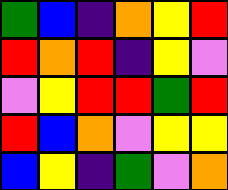[["green", "blue", "indigo", "orange", "yellow", "red"], ["red", "orange", "red", "indigo", "yellow", "violet"], ["violet", "yellow", "red", "red", "green", "red"], ["red", "blue", "orange", "violet", "yellow", "yellow"], ["blue", "yellow", "indigo", "green", "violet", "orange"]]